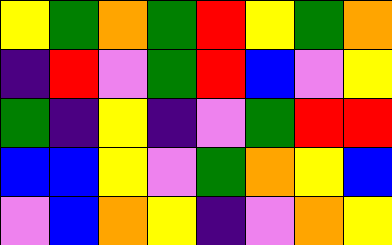[["yellow", "green", "orange", "green", "red", "yellow", "green", "orange"], ["indigo", "red", "violet", "green", "red", "blue", "violet", "yellow"], ["green", "indigo", "yellow", "indigo", "violet", "green", "red", "red"], ["blue", "blue", "yellow", "violet", "green", "orange", "yellow", "blue"], ["violet", "blue", "orange", "yellow", "indigo", "violet", "orange", "yellow"]]